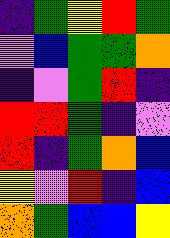[["indigo", "green", "yellow", "red", "green"], ["violet", "blue", "green", "green", "orange"], ["indigo", "violet", "green", "red", "indigo"], ["red", "red", "green", "indigo", "violet"], ["red", "indigo", "green", "orange", "blue"], ["yellow", "violet", "red", "indigo", "blue"], ["orange", "green", "blue", "blue", "yellow"]]